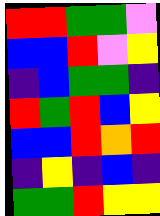[["red", "red", "green", "green", "violet"], ["blue", "blue", "red", "violet", "yellow"], ["indigo", "blue", "green", "green", "indigo"], ["red", "green", "red", "blue", "yellow"], ["blue", "blue", "red", "orange", "red"], ["indigo", "yellow", "indigo", "blue", "indigo"], ["green", "green", "red", "yellow", "yellow"]]